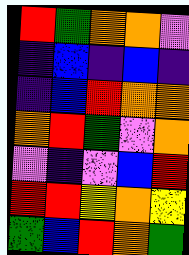[["red", "green", "orange", "orange", "violet"], ["indigo", "blue", "indigo", "blue", "indigo"], ["indigo", "blue", "red", "orange", "orange"], ["orange", "red", "green", "violet", "orange"], ["violet", "indigo", "violet", "blue", "red"], ["red", "red", "yellow", "orange", "yellow"], ["green", "blue", "red", "orange", "green"]]